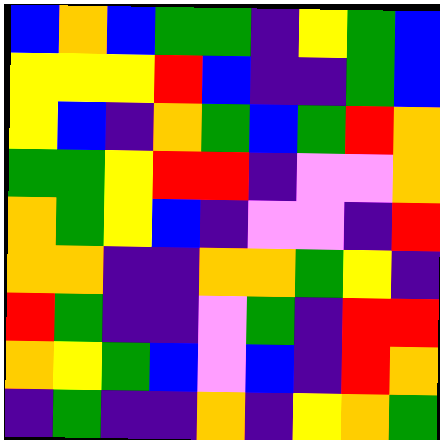[["blue", "orange", "blue", "green", "green", "indigo", "yellow", "green", "blue"], ["yellow", "yellow", "yellow", "red", "blue", "indigo", "indigo", "green", "blue"], ["yellow", "blue", "indigo", "orange", "green", "blue", "green", "red", "orange"], ["green", "green", "yellow", "red", "red", "indigo", "violet", "violet", "orange"], ["orange", "green", "yellow", "blue", "indigo", "violet", "violet", "indigo", "red"], ["orange", "orange", "indigo", "indigo", "orange", "orange", "green", "yellow", "indigo"], ["red", "green", "indigo", "indigo", "violet", "green", "indigo", "red", "red"], ["orange", "yellow", "green", "blue", "violet", "blue", "indigo", "red", "orange"], ["indigo", "green", "indigo", "indigo", "orange", "indigo", "yellow", "orange", "green"]]